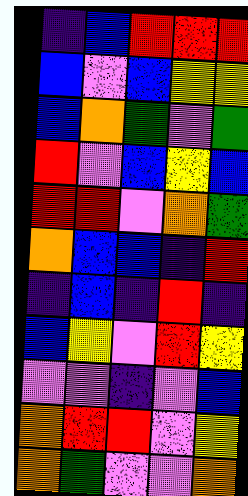[["indigo", "blue", "red", "red", "red"], ["blue", "violet", "blue", "yellow", "yellow"], ["blue", "orange", "green", "violet", "green"], ["red", "violet", "blue", "yellow", "blue"], ["red", "red", "violet", "orange", "green"], ["orange", "blue", "blue", "indigo", "red"], ["indigo", "blue", "indigo", "red", "indigo"], ["blue", "yellow", "violet", "red", "yellow"], ["violet", "violet", "indigo", "violet", "blue"], ["orange", "red", "red", "violet", "yellow"], ["orange", "green", "violet", "violet", "orange"]]